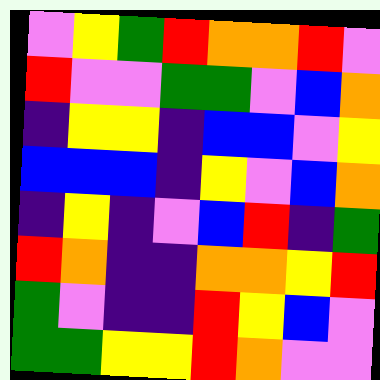[["violet", "yellow", "green", "red", "orange", "orange", "red", "violet"], ["red", "violet", "violet", "green", "green", "violet", "blue", "orange"], ["indigo", "yellow", "yellow", "indigo", "blue", "blue", "violet", "yellow"], ["blue", "blue", "blue", "indigo", "yellow", "violet", "blue", "orange"], ["indigo", "yellow", "indigo", "violet", "blue", "red", "indigo", "green"], ["red", "orange", "indigo", "indigo", "orange", "orange", "yellow", "red"], ["green", "violet", "indigo", "indigo", "red", "yellow", "blue", "violet"], ["green", "green", "yellow", "yellow", "red", "orange", "violet", "violet"]]